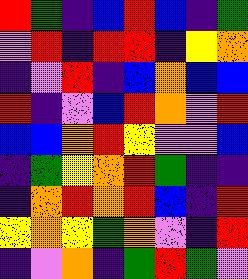[["red", "green", "indigo", "blue", "red", "blue", "indigo", "green"], ["violet", "red", "indigo", "red", "red", "indigo", "yellow", "orange"], ["indigo", "violet", "red", "indigo", "blue", "orange", "blue", "blue"], ["red", "indigo", "violet", "blue", "red", "orange", "violet", "red"], ["blue", "blue", "orange", "red", "yellow", "violet", "violet", "blue"], ["indigo", "green", "yellow", "orange", "red", "green", "indigo", "indigo"], ["indigo", "orange", "red", "orange", "red", "blue", "indigo", "red"], ["yellow", "orange", "yellow", "green", "orange", "violet", "indigo", "red"], ["indigo", "violet", "orange", "indigo", "green", "red", "green", "violet"]]